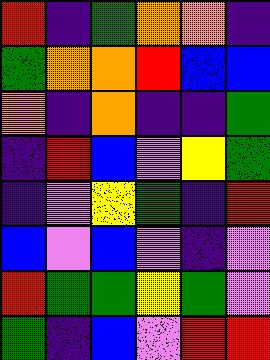[["red", "indigo", "green", "orange", "orange", "indigo"], ["green", "orange", "orange", "red", "blue", "blue"], ["orange", "indigo", "orange", "indigo", "indigo", "green"], ["indigo", "red", "blue", "violet", "yellow", "green"], ["indigo", "violet", "yellow", "green", "indigo", "red"], ["blue", "violet", "blue", "violet", "indigo", "violet"], ["red", "green", "green", "yellow", "green", "violet"], ["green", "indigo", "blue", "violet", "red", "red"]]